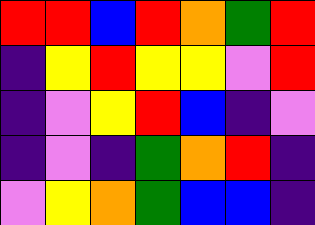[["red", "red", "blue", "red", "orange", "green", "red"], ["indigo", "yellow", "red", "yellow", "yellow", "violet", "red"], ["indigo", "violet", "yellow", "red", "blue", "indigo", "violet"], ["indigo", "violet", "indigo", "green", "orange", "red", "indigo"], ["violet", "yellow", "orange", "green", "blue", "blue", "indigo"]]